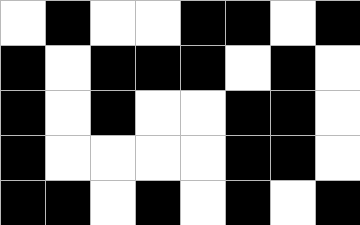[["white", "black", "white", "white", "black", "black", "white", "black"], ["black", "white", "black", "black", "black", "white", "black", "white"], ["black", "white", "black", "white", "white", "black", "black", "white"], ["black", "white", "white", "white", "white", "black", "black", "white"], ["black", "black", "white", "black", "white", "black", "white", "black"]]